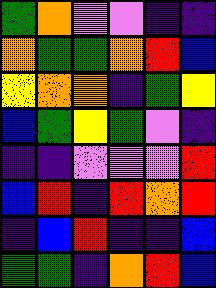[["green", "orange", "violet", "violet", "indigo", "indigo"], ["orange", "green", "green", "orange", "red", "blue"], ["yellow", "orange", "orange", "indigo", "green", "yellow"], ["blue", "green", "yellow", "green", "violet", "indigo"], ["indigo", "indigo", "violet", "violet", "violet", "red"], ["blue", "red", "indigo", "red", "orange", "red"], ["indigo", "blue", "red", "indigo", "indigo", "blue"], ["green", "green", "indigo", "orange", "red", "blue"]]